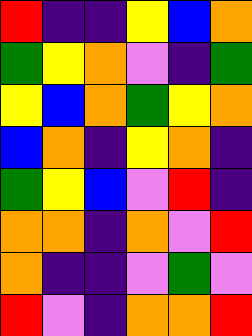[["red", "indigo", "indigo", "yellow", "blue", "orange"], ["green", "yellow", "orange", "violet", "indigo", "green"], ["yellow", "blue", "orange", "green", "yellow", "orange"], ["blue", "orange", "indigo", "yellow", "orange", "indigo"], ["green", "yellow", "blue", "violet", "red", "indigo"], ["orange", "orange", "indigo", "orange", "violet", "red"], ["orange", "indigo", "indigo", "violet", "green", "violet"], ["red", "violet", "indigo", "orange", "orange", "red"]]